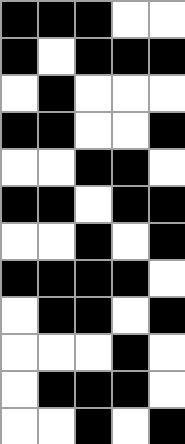[["black", "black", "black", "white", "white"], ["black", "white", "black", "black", "black"], ["white", "black", "white", "white", "white"], ["black", "black", "white", "white", "black"], ["white", "white", "black", "black", "white"], ["black", "black", "white", "black", "black"], ["white", "white", "black", "white", "black"], ["black", "black", "black", "black", "white"], ["white", "black", "black", "white", "black"], ["white", "white", "white", "black", "white"], ["white", "black", "black", "black", "white"], ["white", "white", "black", "white", "black"]]